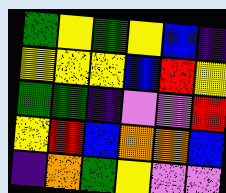[["green", "yellow", "green", "yellow", "blue", "indigo"], ["yellow", "yellow", "yellow", "blue", "red", "yellow"], ["green", "green", "indigo", "violet", "violet", "red"], ["yellow", "red", "blue", "orange", "orange", "blue"], ["indigo", "orange", "green", "yellow", "violet", "violet"]]